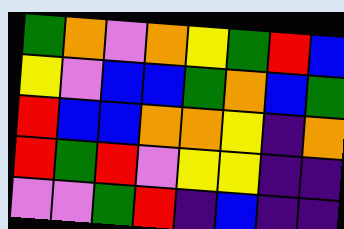[["green", "orange", "violet", "orange", "yellow", "green", "red", "blue"], ["yellow", "violet", "blue", "blue", "green", "orange", "blue", "green"], ["red", "blue", "blue", "orange", "orange", "yellow", "indigo", "orange"], ["red", "green", "red", "violet", "yellow", "yellow", "indigo", "indigo"], ["violet", "violet", "green", "red", "indigo", "blue", "indigo", "indigo"]]